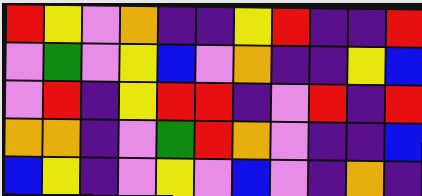[["red", "yellow", "violet", "orange", "indigo", "indigo", "yellow", "red", "indigo", "indigo", "red"], ["violet", "green", "violet", "yellow", "blue", "violet", "orange", "indigo", "indigo", "yellow", "blue"], ["violet", "red", "indigo", "yellow", "red", "red", "indigo", "violet", "red", "indigo", "red"], ["orange", "orange", "indigo", "violet", "green", "red", "orange", "violet", "indigo", "indigo", "blue"], ["blue", "yellow", "indigo", "violet", "yellow", "violet", "blue", "violet", "indigo", "orange", "indigo"]]